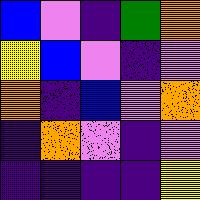[["blue", "violet", "indigo", "green", "orange"], ["yellow", "blue", "violet", "indigo", "violet"], ["orange", "indigo", "blue", "violet", "orange"], ["indigo", "orange", "violet", "indigo", "violet"], ["indigo", "indigo", "indigo", "indigo", "yellow"]]